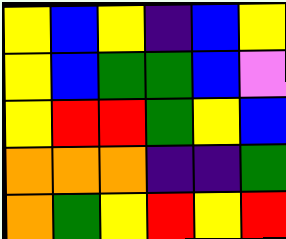[["yellow", "blue", "yellow", "indigo", "blue", "yellow"], ["yellow", "blue", "green", "green", "blue", "violet"], ["yellow", "red", "red", "green", "yellow", "blue"], ["orange", "orange", "orange", "indigo", "indigo", "green"], ["orange", "green", "yellow", "red", "yellow", "red"]]